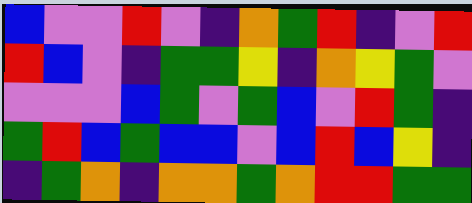[["blue", "violet", "violet", "red", "violet", "indigo", "orange", "green", "red", "indigo", "violet", "red"], ["red", "blue", "violet", "indigo", "green", "green", "yellow", "indigo", "orange", "yellow", "green", "violet"], ["violet", "violet", "violet", "blue", "green", "violet", "green", "blue", "violet", "red", "green", "indigo"], ["green", "red", "blue", "green", "blue", "blue", "violet", "blue", "red", "blue", "yellow", "indigo"], ["indigo", "green", "orange", "indigo", "orange", "orange", "green", "orange", "red", "red", "green", "green"]]